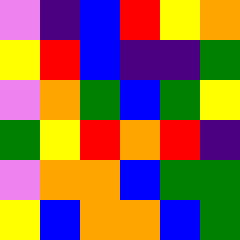[["violet", "indigo", "blue", "red", "yellow", "orange"], ["yellow", "red", "blue", "indigo", "indigo", "green"], ["violet", "orange", "green", "blue", "green", "yellow"], ["green", "yellow", "red", "orange", "red", "indigo"], ["violet", "orange", "orange", "blue", "green", "green"], ["yellow", "blue", "orange", "orange", "blue", "green"]]